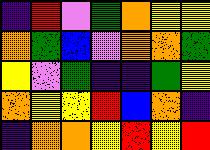[["indigo", "red", "violet", "green", "orange", "yellow", "yellow"], ["orange", "green", "blue", "violet", "orange", "orange", "green"], ["yellow", "violet", "green", "indigo", "indigo", "green", "yellow"], ["orange", "yellow", "yellow", "red", "blue", "orange", "indigo"], ["indigo", "orange", "orange", "yellow", "red", "yellow", "red"]]